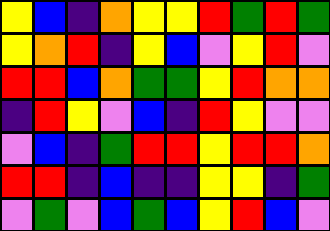[["yellow", "blue", "indigo", "orange", "yellow", "yellow", "red", "green", "red", "green"], ["yellow", "orange", "red", "indigo", "yellow", "blue", "violet", "yellow", "red", "violet"], ["red", "red", "blue", "orange", "green", "green", "yellow", "red", "orange", "orange"], ["indigo", "red", "yellow", "violet", "blue", "indigo", "red", "yellow", "violet", "violet"], ["violet", "blue", "indigo", "green", "red", "red", "yellow", "red", "red", "orange"], ["red", "red", "indigo", "blue", "indigo", "indigo", "yellow", "yellow", "indigo", "green"], ["violet", "green", "violet", "blue", "green", "blue", "yellow", "red", "blue", "violet"]]